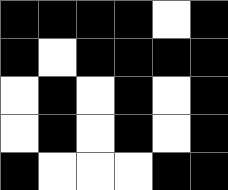[["black", "black", "black", "black", "white", "black"], ["black", "white", "black", "black", "black", "black"], ["white", "black", "white", "black", "white", "black"], ["white", "black", "white", "black", "white", "black"], ["black", "white", "white", "white", "black", "black"]]